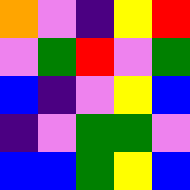[["orange", "violet", "indigo", "yellow", "red"], ["violet", "green", "red", "violet", "green"], ["blue", "indigo", "violet", "yellow", "blue"], ["indigo", "violet", "green", "green", "violet"], ["blue", "blue", "green", "yellow", "blue"]]